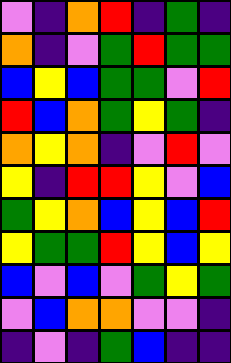[["violet", "indigo", "orange", "red", "indigo", "green", "indigo"], ["orange", "indigo", "violet", "green", "red", "green", "green"], ["blue", "yellow", "blue", "green", "green", "violet", "red"], ["red", "blue", "orange", "green", "yellow", "green", "indigo"], ["orange", "yellow", "orange", "indigo", "violet", "red", "violet"], ["yellow", "indigo", "red", "red", "yellow", "violet", "blue"], ["green", "yellow", "orange", "blue", "yellow", "blue", "red"], ["yellow", "green", "green", "red", "yellow", "blue", "yellow"], ["blue", "violet", "blue", "violet", "green", "yellow", "green"], ["violet", "blue", "orange", "orange", "violet", "violet", "indigo"], ["indigo", "violet", "indigo", "green", "blue", "indigo", "indigo"]]